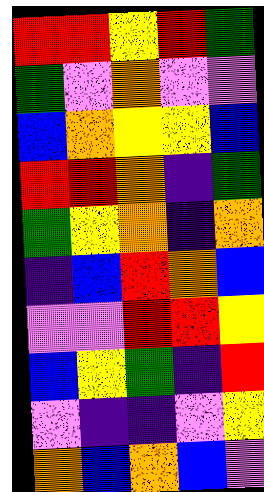[["red", "red", "yellow", "red", "green"], ["green", "violet", "orange", "violet", "violet"], ["blue", "orange", "yellow", "yellow", "blue"], ["red", "red", "orange", "indigo", "green"], ["green", "yellow", "orange", "indigo", "orange"], ["indigo", "blue", "red", "orange", "blue"], ["violet", "violet", "red", "red", "yellow"], ["blue", "yellow", "green", "indigo", "red"], ["violet", "indigo", "indigo", "violet", "yellow"], ["orange", "blue", "orange", "blue", "violet"]]